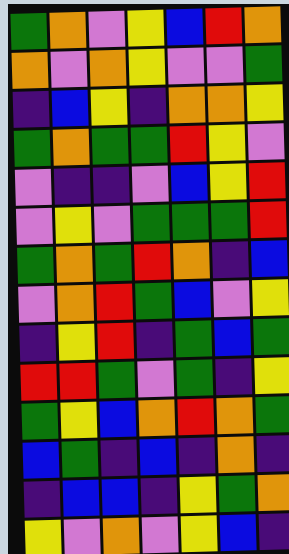[["green", "orange", "violet", "yellow", "blue", "red", "orange"], ["orange", "violet", "orange", "yellow", "violet", "violet", "green"], ["indigo", "blue", "yellow", "indigo", "orange", "orange", "yellow"], ["green", "orange", "green", "green", "red", "yellow", "violet"], ["violet", "indigo", "indigo", "violet", "blue", "yellow", "red"], ["violet", "yellow", "violet", "green", "green", "green", "red"], ["green", "orange", "green", "red", "orange", "indigo", "blue"], ["violet", "orange", "red", "green", "blue", "violet", "yellow"], ["indigo", "yellow", "red", "indigo", "green", "blue", "green"], ["red", "red", "green", "violet", "green", "indigo", "yellow"], ["green", "yellow", "blue", "orange", "red", "orange", "green"], ["blue", "green", "indigo", "blue", "indigo", "orange", "indigo"], ["indigo", "blue", "blue", "indigo", "yellow", "green", "orange"], ["yellow", "violet", "orange", "violet", "yellow", "blue", "indigo"]]